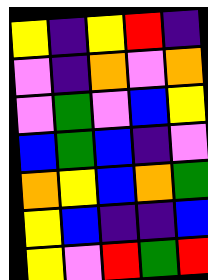[["yellow", "indigo", "yellow", "red", "indigo"], ["violet", "indigo", "orange", "violet", "orange"], ["violet", "green", "violet", "blue", "yellow"], ["blue", "green", "blue", "indigo", "violet"], ["orange", "yellow", "blue", "orange", "green"], ["yellow", "blue", "indigo", "indigo", "blue"], ["yellow", "violet", "red", "green", "red"]]